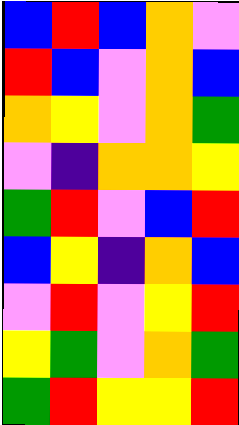[["blue", "red", "blue", "orange", "violet"], ["red", "blue", "violet", "orange", "blue"], ["orange", "yellow", "violet", "orange", "green"], ["violet", "indigo", "orange", "orange", "yellow"], ["green", "red", "violet", "blue", "red"], ["blue", "yellow", "indigo", "orange", "blue"], ["violet", "red", "violet", "yellow", "red"], ["yellow", "green", "violet", "orange", "green"], ["green", "red", "yellow", "yellow", "red"]]